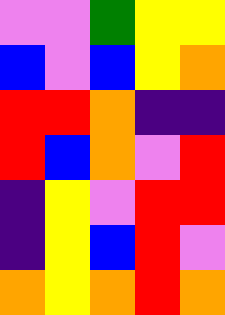[["violet", "violet", "green", "yellow", "yellow"], ["blue", "violet", "blue", "yellow", "orange"], ["red", "red", "orange", "indigo", "indigo"], ["red", "blue", "orange", "violet", "red"], ["indigo", "yellow", "violet", "red", "red"], ["indigo", "yellow", "blue", "red", "violet"], ["orange", "yellow", "orange", "red", "orange"]]